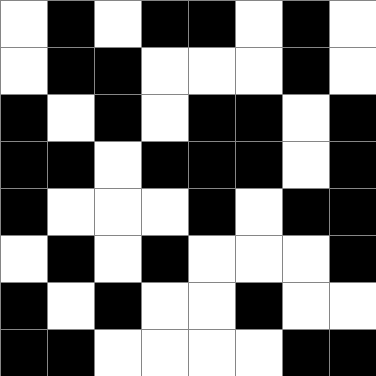[["white", "black", "white", "black", "black", "white", "black", "white"], ["white", "black", "black", "white", "white", "white", "black", "white"], ["black", "white", "black", "white", "black", "black", "white", "black"], ["black", "black", "white", "black", "black", "black", "white", "black"], ["black", "white", "white", "white", "black", "white", "black", "black"], ["white", "black", "white", "black", "white", "white", "white", "black"], ["black", "white", "black", "white", "white", "black", "white", "white"], ["black", "black", "white", "white", "white", "white", "black", "black"]]